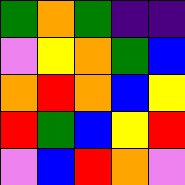[["green", "orange", "green", "indigo", "indigo"], ["violet", "yellow", "orange", "green", "blue"], ["orange", "red", "orange", "blue", "yellow"], ["red", "green", "blue", "yellow", "red"], ["violet", "blue", "red", "orange", "violet"]]